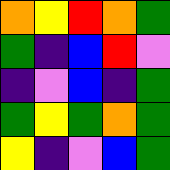[["orange", "yellow", "red", "orange", "green"], ["green", "indigo", "blue", "red", "violet"], ["indigo", "violet", "blue", "indigo", "green"], ["green", "yellow", "green", "orange", "green"], ["yellow", "indigo", "violet", "blue", "green"]]